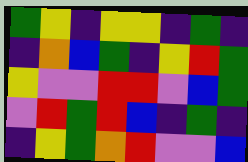[["green", "yellow", "indigo", "yellow", "yellow", "indigo", "green", "indigo"], ["indigo", "orange", "blue", "green", "indigo", "yellow", "red", "green"], ["yellow", "violet", "violet", "red", "red", "violet", "blue", "green"], ["violet", "red", "green", "red", "blue", "indigo", "green", "indigo"], ["indigo", "yellow", "green", "orange", "red", "violet", "violet", "blue"]]